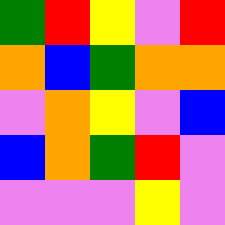[["green", "red", "yellow", "violet", "red"], ["orange", "blue", "green", "orange", "orange"], ["violet", "orange", "yellow", "violet", "blue"], ["blue", "orange", "green", "red", "violet"], ["violet", "violet", "violet", "yellow", "violet"]]